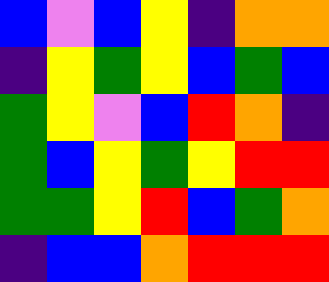[["blue", "violet", "blue", "yellow", "indigo", "orange", "orange"], ["indigo", "yellow", "green", "yellow", "blue", "green", "blue"], ["green", "yellow", "violet", "blue", "red", "orange", "indigo"], ["green", "blue", "yellow", "green", "yellow", "red", "red"], ["green", "green", "yellow", "red", "blue", "green", "orange"], ["indigo", "blue", "blue", "orange", "red", "red", "red"]]